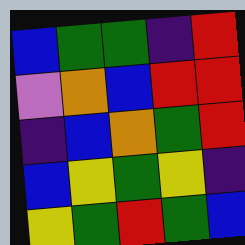[["blue", "green", "green", "indigo", "red"], ["violet", "orange", "blue", "red", "red"], ["indigo", "blue", "orange", "green", "red"], ["blue", "yellow", "green", "yellow", "indigo"], ["yellow", "green", "red", "green", "blue"]]